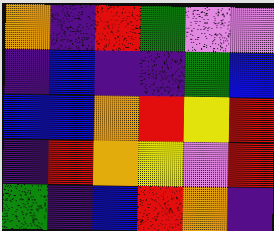[["orange", "indigo", "red", "green", "violet", "violet"], ["indigo", "blue", "indigo", "indigo", "green", "blue"], ["blue", "blue", "orange", "red", "yellow", "red"], ["indigo", "red", "orange", "yellow", "violet", "red"], ["green", "indigo", "blue", "red", "orange", "indigo"]]